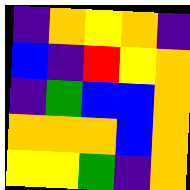[["indigo", "orange", "yellow", "orange", "indigo"], ["blue", "indigo", "red", "yellow", "orange"], ["indigo", "green", "blue", "blue", "orange"], ["orange", "orange", "orange", "blue", "orange"], ["yellow", "yellow", "green", "indigo", "orange"]]